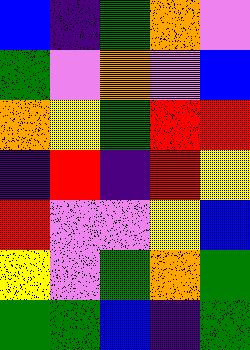[["blue", "indigo", "green", "orange", "violet"], ["green", "violet", "orange", "violet", "blue"], ["orange", "yellow", "green", "red", "red"], ["indigo", "red", "indigo", "red", "yellow"], ["red", "violet", "violet", "yellow", "blue"], ["yellow", "violet", "green", "orange", "green"], ["green", "green", "blue", "indigo", "green"]]